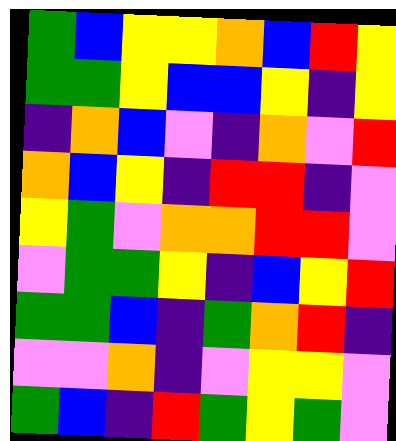[["green", "blue", "yellow", "yellow", "orange", "blue", "red", "yellow"], ["green", "green", "yellow", "blue", "blue", "yellow", "indigo", "yellow"], ["indigo", "orange", "blue", "violet", "indigo", "orange", "violet", "red"], ["orange", "blue", "yellow", "indigo", "red", "red", "indigo", "violet"], ["yellow", "green", "violet", "orange", "orange", "red", "red", "violet"], ["violet", "green", "green", "yellow", "indigo", "blue", "yellow", "red"], ["green", "green", "blue", "indigo", "green", "orange", "red", "indigo"], ["violet", "violet", "orange", "indigo", "violet", "yellow", "yellow", "violet"], ["green", "blue", "indigo", "red", "green", "yellow", "green", "violet"]]